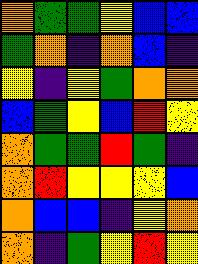[["orange", "green", "green", "yellow", "blue", "blue"], ["green", "orange", "indigo", "orange", "blue", "indigo"], ["yellow", "indigo", "yellow", "green", "orange", "orange"], ["blue", "green", "yellow", "blue", "red", "yellow"], ["orange", "green", "green", "red", "green", "indigo"], ["orange", "red", "yellow", "yellow", "yellow", "blue"], ["orange", "blue", "blue", "indigo", "yellow", "orange"], ["orange", "indigo", "green", "yellow", "red", "yellow"]]